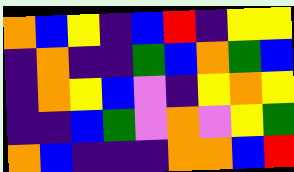[["orange", "blue", "yellow", "indigo", "blue", "red", "indigo", "yellow", "yellow"], ["indigo", "orange", "indigo", "indigo", "green", "blue", "orange", "green", "blue"], ["indigo", "orange", "yellow", "blue", "violet", "indigo", "yellow", "orange", "yellow"], ["indigo", "indigo", "blue", "green", "violet", "orange", "violet", "yellow", "green"], ["orange", "blue", "indigo", "indigo", "indigo", "orange", "orange", "blue", "red"]]